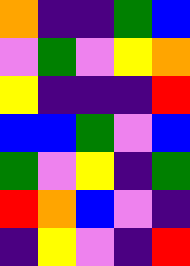[["orange", "indigo", "indigo", "green", "blue"], ["violet", "green", "violet", "yellow", "orange"], ["yellow", "indigo", "indigo", "indigo", "red"], ["blue", "blue", "green", "violet", "blue"], ["green", "violet", "yellow", "indigo", "green"], ["red", "orange", "blue", "violet", "indigo"], ["indigo", "yellow", "violet", "indigo", "red"]]